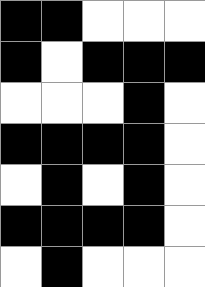[["black", "black", "white", "white", "white"], ["black", "white", "black", "black", "black"], ["white", "white", "white", "black", "white"], ["black", "black", "black", "black", "white"], ["white", "black", "white", "black", "white"], ["black", "black", "black", "black", "white"], ["white", "black", "white", "white", "white"]]